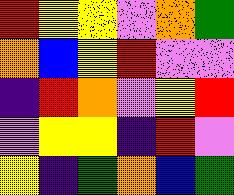[["red", "yellow", "yellow", "violet", "orange", "green"], ["orange", "blue", "yellow", "red", "violet", "violet"], ["indigo", "red", "orange", "violet", "yellow", "red"], ["violet", "yellow", "yellow", "indigo", "red", "violet"], ["yellow", "indigo", "green", "orange", "blue", "green"]]